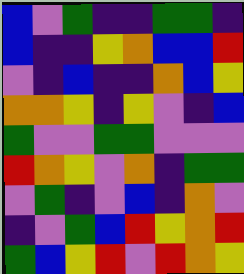[["blue", "violet", "green", "indigo", "indigo", "green", "green", "indigo"], ["blue", "indigo", "indigo", "yellow", "orange", "blue", "blue", "red"], ["violet", "indigo", "blue", "indigo", "indigo", "orange", "blue", "yellow"], ["orange", "orange", "yellow", "indigo", "yellow", "violet", "indigo", "blue"], ["green", "violet", "violet", "green", "green", "violet", "violet", "violet"], ["red", "orange", "yellow", "violet", "orange", "indigo", "green", "green"], ["violet", "green", "indigo", "violet", "blue", "indigo", "orange", "violet"], ["indigo", "violet", "green", "blue", "red", "yellow", "orange", "red"], ["green", "blue", "yellow", "red", "violet", "red", "orange", "yellow"]]